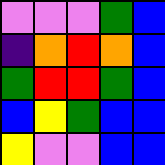[["violet", "violet", "violet", "green", "blue"], ["indigo", "orange", "red", "orange", "blue"], ["green", "red", "red", "green", "blue"], ["blue", "yellow", "green", "blue", "blue"], ["yellow", "violet", "violet", "blue", "blue"]]